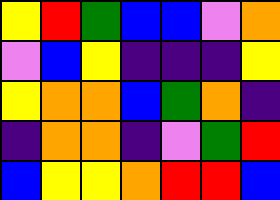[["yellow", "red", "green", "blue", "blue", "violet", "orange"], ["violet", "blue", "yellow", "indigo", "indigo", "indigo", "yellow"], ["yellow", "orange", "orange", "blue", "green", "orange", "indigo"], ["indigo", "orange", "orange", "indigo", "violet", "green", "red"], ["blue", "yellow", "yellow", "orange", "red", "red", "blue"]]